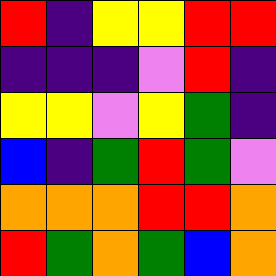[["red", "indigo", "yellow", "yellow", "red", "red"], ["indigo", "indigo", "indigo", "violet", "red", "indigo"], ["yellow", "yellow", "violet", "yellow", "green", "indigo"], ["blue", "indigo", "green", "red", "green", "violet"], ["orange", "orange", "orange", "red", "red", "orange"], ["red", "green", "orange", "green", "blue", "orange"]]